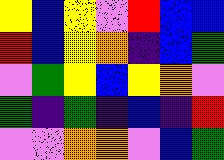[["yellow", "blue", "yellow", "violet", "red", "blue", "blue"], ["red", "blue", "yellow", "orange", "indigo", "blue", "green"], ["violet", "green", "yellow", "blue", "yellow", "orange", "violet"], ["green", "indigo", "green", "indigo", "blue", "indigo", "red"], ["violet", "violet", "orange", "orange", "violet", "blue", "green"]]